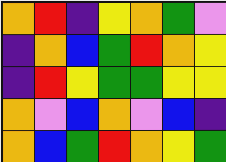[["orange", "red", "indigo", "yellow", "orange", "green", "violet"], ["indigo", "orange", "blue", "green", "red", "orange", "yellow"], ["indigo", "red", "yellow", "green", "green", "yellow", "yellow"], ["orange", "violet", "blue", "orange", "violet", "blue", "indigo"], ["orange", "blue", "green", "red", "orange", "yellow", "green"]]